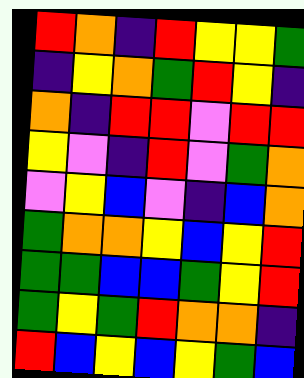[["red", "orange", "indigo", "red", "yellow", "yellow", "green"], ["indigo", "yellow", "orange", "green", "red", "yellow", "indigo"], ["orange", "indigo", "red", "red", "violet", "red", "red"], ["yellow", "violet", "indigo", "red", "violet", "green", "orange"], ["violet", "yellow", "blue", "violet", "indigo", "blue", "orange"], ["green", "orange", "orange", "yellow", "blue", "yellow", "red"], ["green", "green", "blue", "blue", "green", "yellow", "red"], ["green", "yellow", "green", "red", "orange", "orange", "indigo"], ["red", "blue", "yellow", "blue", "yellow", "green", "blue"]]